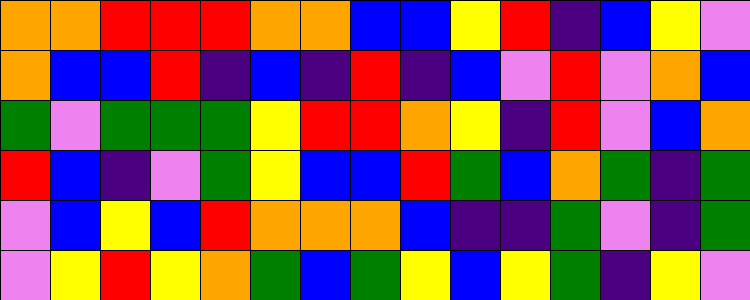[["orange", "orange", "red", "red", "red", "orange", "orange", "blue", "blue", "yellow", "red", "indigo", "blue", "yellow", "violet"], ["orange", "blue", "blue", "red", "indigo", "blue", "indigo", "red", "indigo", "blue", "violet", "red", "violet", "orange", "blue"], ["green", "violet", "green", "green", "green", "yellow", "red", "red", "orange", "yellow", "indigo", "red", "violet", "blue", "orange"], ["red", "blue", "indigo", "violet", "green", "yellow", "blue", "blue", "red", "green", "blue", "orange", "green", "indigo", "green"], ["violet", "blue", "yellow", "blue", "red", "orange", "orange", "orange", "blue", "indigo", "indigo", "green", "violet", "indigo", "green"], ["violet", "yellow", "red", "yellow", "orange", "green", "blue", "green", "yellow", "blue", "yellow", "green", "indigo", "yellow", "violet"]]